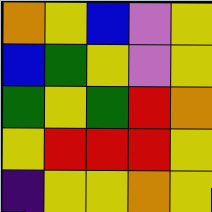[["orange", "yellow", "blue", "violet", "yellow"], ["blue", "green", "yellow", "violet", "yellow"], ["green", "yellow", "green", "red", "orange"], ["yellow", "red", "red", "red", "yellow"], ["indigo", "yellow", "yellow", "orange", "yellow"]]